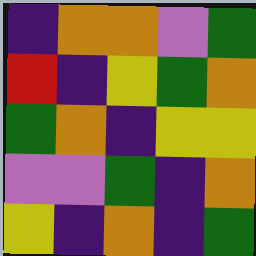[["indigo", "orange", "orange", "violet", "green"], ["red", "indigo", "yellow", "green", "orange"], ["green", "orange", "indigo", "yellow", "yellow"], ["violet", "violet", "green", "indigo", "orange"], ["yellow", "indigo", "orange", "indigo", "green"]]